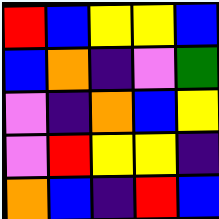[["red", "blue", "yellow", "yellow", "blue"], ["blue", "orange", "indigo", "violet", "green"], ["violet", "indigo", "orange", "blue", "yellow"], ["violet", "red", "yellow", "yellow", "indigo"], ["orange", "blue", "indigo", "red", "blue"]]